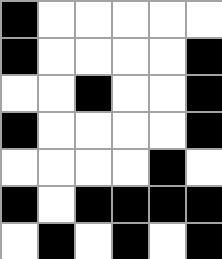[["black", "white", "white", "white", "white", "white"], ["black", "white", "white", "white", "white", "black"], ["white", "white", "black", "white", "white", "black"], ["black", "white", "white", "white", "white", "black"], ["white", "white", "white", "white", "black", "white"], ["black", "white", "black", "black", "black", "black"], ["white", "black", "white", "black", "white", "black"]]